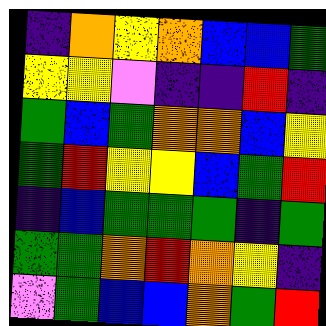[["indigo", "orange", "yellow", "orange", "blue", "blue", "green"], ["yellow", "yellow", "violet", "indigo", "indigo", "red", "indigo"], ["green", "blue", "green", "orange", "orange", "blue", "yellow"], ["green", "red", "yellow", "yellow", "blue", "green", "red"], ["indigo", "blue", "green", "green", "green", "indigo", "green"], ["green", "green", "orange", "red", "orange", "yellow", "indigo"], ["violet", "green", "blue", "blue", "orange", "green", "red"]]